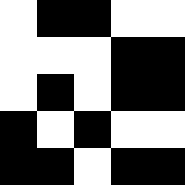[["white", "black", "black", "white", "white"], ["white", "white", "white", "black", "black"], ["white", "black", "white", "black", "black"], ["black", "white", "black", "white", "white"], ["black", "black", "white", "black", "black"]]